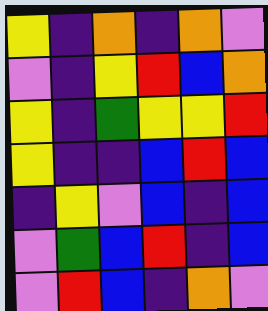[["yellow", "indigo", "orange", "indigo", "orange", "violet"], ["violet", "indigo", "yellow", "red", "blue", "orange"], ["yellow", "indigo", "green", "yellow", "yellow", "red"], ["yellow", "indigo", "indigo", "blue", "red", "blue"], ["indigo", "yellow", "violet", "blue", "indigo", "blue"], ["violet", "green", "blue", "red", "indigo", "blue"], ["violet", "red", "blue", "indigo", "orange", "violet"]]